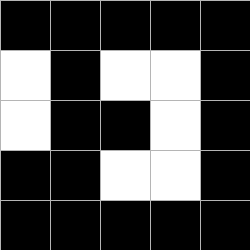[["black", "black", "black", "black", "black"], ["white", "black", "white", "white", "black"], ["white", "black", "black", "white", "black"], ["black", "black", "white", "white", "black"], ["black", "black", "black", "black", "black"]]